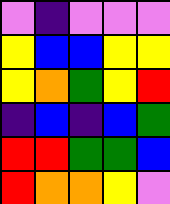[["violet", "indigo", "violet", "violet", "violet"], ["yellow", "blue", "blue", "yellow", "yellow"], ["yellow", "orange", "green", "yellow", "red"], ["indigo", "blue", "indigo", "blue", "green"], ["red", "red", "green", "green", "blue"], ["red", "orange", "orange", "yellow", "violet"]]